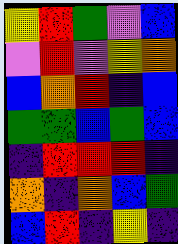[["yellow", "red", "green", "violet", "blue"], ["violet", "red", "violet", "yellow", "orange"], ["blue", "orange", "red", "indigo", "blue"], ["green", "green", "blue", "green", "blue"], ["indigo", "red", "red", "red", "indigo"], ["orange", "indigo", "orange", "blue", "green"], ["blue", "red", "indigo", "yellow", "indigo"]]